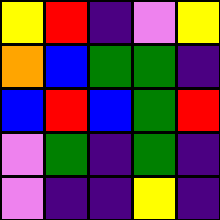[["yellow", "red", "indigo", "violet", "yellow"], ["orange", "blue", "green", "green", "indigo"], ["blue", "red", "blue", "green", "red"], ["violet", "green", "indigo", "green", "indigo"], ["violet", "indigo", "indigo", "yellow", "indigo"]]